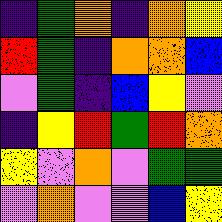[["indigo", "green", "orange", "indigo", "orange", "yellow"], ["red", "green", "indigo", "orange", "orange", "blue"], ["violet", "green", "indigo", "blue", "yellow", "violet"], ["indigo", "yellow", "red", "green", "red", "orange"], ["yellow", "violet", "orange", "violet", "green", "green"], ["violet", "orange", "violet", "violet", "blue", "yellow"]]